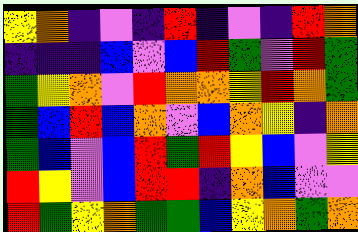[["yellow", "orange", "indigo", "violet", "indigo", "red", "indigo", "violet", "indigo", "red", "orange"], ["indigo", "indigo", "indigo", "blue", "violet", "blue", "red", "green", "violet", "red", "green"], ["green", "yellow", "orange", "violet", "red", "orange", "orange", "yellow", "red", "orange", "green"], ["green", "blue", "red", "blue", "orange", "violet", "blue", "orange", "yellow", "indigo", "orange"], ["green", "blue", "violet", "blue", "red", "green", "red", "yellow", "blue", "violet", "yellow"], ["red", "yellow", "violet", "blue", "red", "red", "indigo", "orange", "blue", "violet", "violet"], ["red", "green", "yellow", "orange", "green", "green", "blue", "yellow", "orange", "green", "orange"]]